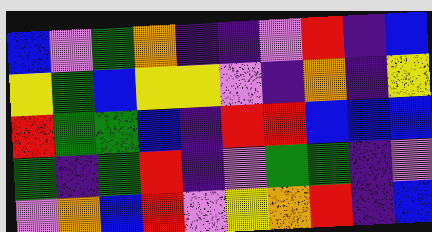[["blue", "violet", "green", "orange", "indigo", "indigo", "violet", "red", "indigo", "blue"], ["yellow", "green", "blue", "yellow", "yellow", "violet", "indigo", "orange", "indigo", "yellow"], ["red", "green", "green", "blue", "indigo", "red", "red", "blue", "blue", "blue"], ["green", "indigo", "green", "red", "indigo", "violet", "green", "green", "indigo", "violet"], ["violet", "orange", "blue", "red", "violet", "yellow", "orange", "red", "indigo", "blue"]]